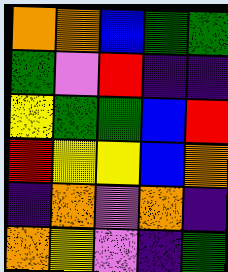[["orange", "orange", "blue", "green", "green"], ["green", "violet", "red", "indigo", "indigo"], ["yellow", "green", "green", "blue", "red"], ["red", "yellow", "yellow", "blue", "orange"], ["indigo", "orange", "violet", "orange", "indigo"], ["orange", "yellow", "violet", "indigo", "green"]]